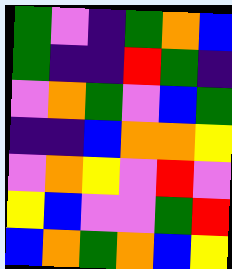[["green", "violet", "indigo", "green", "orange", "blue"], ["green", "indigo", "indigo", "red", "green", "indigo"], ["violet", "orange", "green", "violet", "blue", "green"], ["indigo", "indigo", "blue", "orange", "orange", "yellow"], ["violet", "orange", "yellow", "violet", "red", "violet"], ["yellow", "blue", "violet", "violet", "green", "red"], ["blue", "orange", "green", "orange", "blue", "yellow"]]